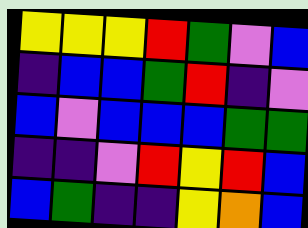[["yellow", "yellow", "yellow", "red", "green", "violet", "blue"], ["indigo", "blue", "blue", "green", "red", "indigo", "violet"], ["blue", "violet", "blue", "blue", "blue", "green", "green"], ["indigo", "indigo", "violet", "red", "yellow", "red", "blue"], ["blue", "green", "indigo", "indigo", "yellow", "orange", "blue"]]